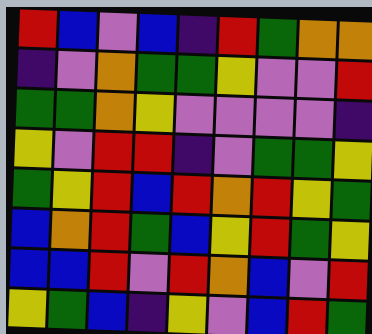[["red", "blue", "violet", "blue", "indigo", "red", "green", "orange", "orange"], ["indigo", "violet", "orange", "green", "green", "yellow", "violet", "violet", "red"], ["green", "green", "orange", "yellow", "violet", "violet", "violet", "violet", "indigo"], ["yellow", "violet", "red", "red", "indigo", "violet", "green", "green", "yellow"], ["green", "yellow", "red", "blue", "red", "orange", "red", "yellow", "green"], ["blue", "orange", "red", "green", "blue", "yellow", "red", "green", "yellow"], ["blue", "blue", "red", "violet", "red", "orange", "blue", "violet", "red"], ["yellow", "green", "blue", "indigo", "yellow", "violet", "blue", "red", "green"]]